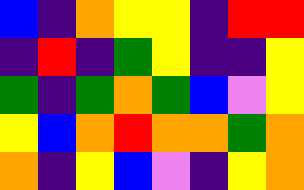[["blue", "indigo", "orange", "yellow", "yellow", "indigo", "red", "red"], ["indigo", "red", "indigo", "green", "yellow", "indigo", "indigo", "yellow"], ["green", "indigo", "green", "orange", "green", "blue", "violet", "yellow"], ["yellow", "blue", "orange", "red", "orange", "orange", "green", "orange"], ["orange", "indigo", "yellow", "blue", "violet", "indigo", "yellow", "orange"]]